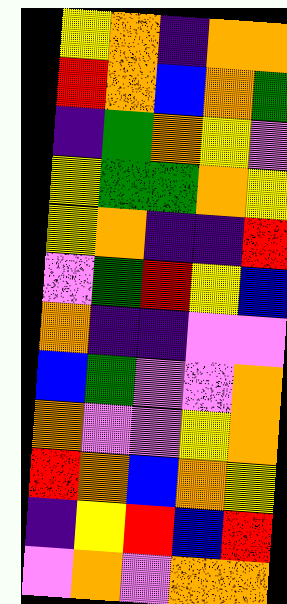[["yellow", "orange", "indigo", "orange", "orange"], ["red", "orange", "blue", "orange", "green"], ["indigo", "green", "orange", "yellow", "violet"], ["yellow", "green", "green", "orange", "yellow"], ["yellow", "orange", "indigo", "indigo", "red"], ["violet", "green", "red", "yellow", "blue"], ["orange", "indigo", "indigo", "violet", "violet"], ["blue", "green", "violet", "violet", "orange"], ["orange", "violet", "violet", "yellow", "orange"], ["red", "orange", "blue", "orange", "yellow"], ["indigo", "yellow", "red", "blue", "red"], ["violet", "orange", "violet", "orange", "orange"]]